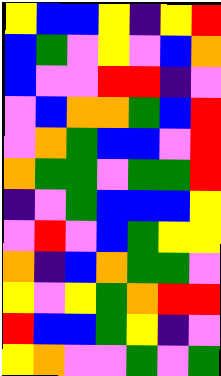[["yellow", "blue", "blue", "yellow", "indigo", "yellow", "red"], ["blue", "green", "violet", "yellow", "violet", "blue", "orange"], ["blue", "violet", "violet", "red", "red", "indigo", "violet"], ["violet", "blue", "orange", "orange", "green", "blue", "red"], ["violet", "orange", "green", "blue", "blue", "violet", "red"], ["orange", "green", "green", "violet", "green", "green", "red"], ["indigo", "violet", "green", "blue", "blue", "blue", "yellow"], ["violet", "red", "violet", "blue", "green", "yellow", "yellow"], ["orange", "indigo", "blue", "orange", "green", "green", "violet"], ["yellow", "violet", "yellow", "green", "orange", "red", "red"], ["red", "blue", "blue", "green", "yellow", "indigo", "violet"], ["yellow", "orange", "violet", "violet", "green", "violet", "green"]]